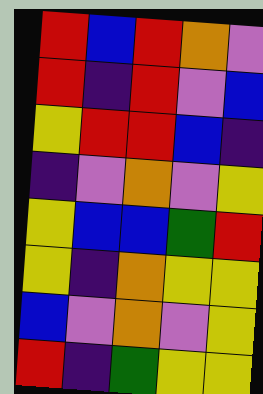[["red", "blue", "red", "orange", "violet"], ["red", "indigo", "red", "violet", "blue"], ["yellow", "red", "red", "blue", "indigo"], ["indigo", "violet", "orange", "violet", "yellow"], ["yellow", "blue", "blue", "green", "red"], ["yellow", "indigo", "orange", "yellow", "yellow"], ["blue", "violet", "orange", "violet", "yellow"], ["red", "indigo", "green", "yellow", "yellow"]]